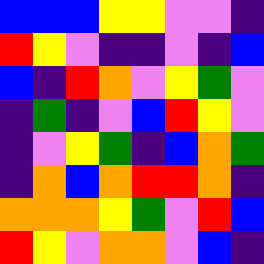[["blue", "blue", "blue", "yellow", "yellow", "violet", "violet", "indigo"], ["red", "yellow", "violet", "indigo", "indigo", "violet", "indigo", "blue"], ["blue", "indigo", "red", "orange", "violet", "yellow", "green", "violet"], ["indigo", "green", "indigo", "violet", "blue", "red", "yellow", "violet"], ["indigo", "violet", "yellow", "green", "indigo", "blue", "orange", "green"], ["indigo", "orange", "blue", "orange", "red", "red", "orange", "indigo"], ["orange", "orange", "orange", "yellow", "green", "violet", "red", "blue"], ["red", "yellow", "violet", "orange", "orange", "violet", "blue", "indigo"]]